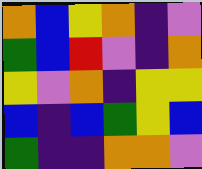[["orange", "blue", "yellow", "orange", "indigo", "violet"], ["green", "blue", "red", "violet", "indigo", "orange"], ["yellow", "violet", "orange", "indigo", "yellow", "yellow"], ["blue", "indigo", "blue", "green", "yellow", "blue"], ["green", "indigo", "indigo", "orange", "orange", "violet"]]